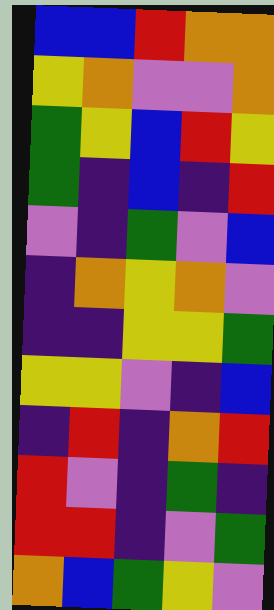[["blue", "blue", "red", "orange", "orange"], ["yellow", "orange", "violet", "violet", "orange"], ["green", "yellow", "blue", "red", "yellow"], ["green", "indigo", "blue", "indigo", "red"], ["violet", "indigo", "green", "violet", "blue"], ["indigo", "orange", "yellow", "orange", "violet"], ["indigo", "indigo", "yellow", "yellow", "green"], ["yellow", "yellow", "violet", "indigo", "blue"], ["indigo", "red", "indigo", "orange", "red"], ["red", "violet", "indigo", "green", "indigo"], ["red", "red", "indigo", "violet", "green"], ["orange", "blue", "green", "yellow", "violet"]]